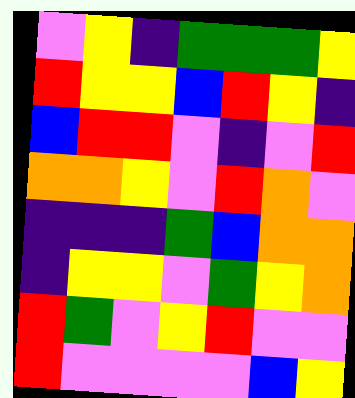[["violet", "yellow", "indigo", "green", "green", "green", "yellow"], ["red", "yellow", "yellow", "blue", "red", "yellow", "indigo"], ["blue", "red", "red", "violet", "indigo", "violet", "red"], ["orange", "orange", "yellow", "violet", "red", "orange", "violet"], ["indigo", "indigo", "indigo", "green", "blue", "orange", "orange"], ["indigo", "yellow", "yellow", "violet", "green", "yellow", "orange"], ["red", "green", "violet", "yellow", "red", "violet", "violet"], ["red", "violet", "violet", "violet", "violet", "blue", "yellow"]]